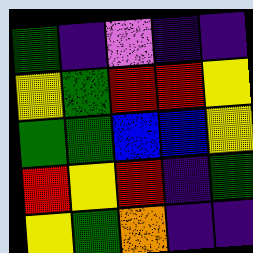[["green", "indigo", "violet", "indigo", "indigo"], ["yellow", "green", "red", "red", "yellow"], ["green", "green", "blue", "blue", "yellow"], ["red", "yellow", "red", "indigo", "green"], ["yellow", "green", "orange", "indigo", "indigo"]]